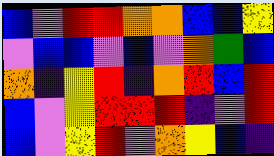[["blue", "violet", "red", "red", "orange", "orange", "blue", "blue", "yellow"], ["violet", "blue", "blue", "violet", "blue", "violet", "orange", "green", "blue"], ["orange", "indigo", "yellow", "red", "indigo", "orange", "red", "blue", "red"], ["blue", "violet", "yellow", "red", "red", "red", "indigo", "violet", "red"], ["blue", "violet", "yellow", "red", "violet", "orange", "yellow", "blue", "indigo"]]